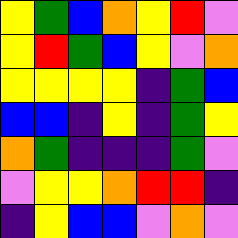[["yellow", "green", "blue", "orange", "yellow", "red", "violet"], ["yellow", "red", "green", "blue", "yellow", "violet", "orange"], ["yellow", "yellow", "yellow", "yellow", "indigo", "green", "blue"], ["blue", "blue", "indigo", "yellow", "indigo", "green", "yellow"], ["orange", "green", "indigo", "indigo", "indigo", "green", "violet"], ["violet", "yellow", "yellow", "orange", "red", "red", "indigo"], ["indigo", "yellow", "blue", "blue", "violet", "orange", "violet"]]